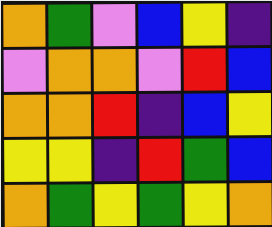[["orange", "green", "violet", "blue", "yellow", "indigo"], ["violet", "orange", "orange", "violet", "red", "blue"], ["orange", "orange", "red", "indigo", "blue", "yellow"], ["yellow", "yellow", "indigo", "red", "green", "blue"], ["orange", "green", "yellow", "green", "yellow", "orange"]]